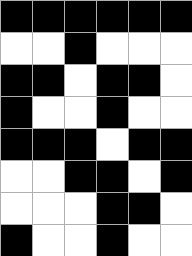[["black", "black", "black", "black", "black", "black"], ["white", "white", "black", "white", "white", "white"], ["black", "black", "white", "black", "black", "white"], ["black", "white", "white", "black", "white", "white"], ["black", "black", "black", "white", "black", "black"], ["white", "white", "black", "black", "white", "black"], ["white", "white", "white", "black", "black", "white"], ["black", "white", "white", "black", "white", "white"]]